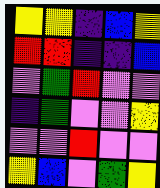[["yellow", "yellow", "indigo", "blue", "yellow"], ["red", "red", "indigo", "indigo", "blue"], ["violet", "green", "red", "violet", "violet"], ["indigo", "green", "violet", "violet", "yellow"], ["violet", "violet", "red", "violet", "violet"], ["yellow", "blue", "violet", "green", "yellow"]]